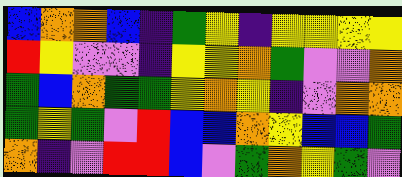[["blue", "orange", "orange", "blue", "indigo", "green", "yellow", "indigo", "yellow", "yellow", "yellow", "yellow"], ["red", "yellow", "violet", "violet", "indigo", "yellow", "yellow", "orange", "green", "violet", "violet", "orange"], ["green", "blue", "orange", "green", "green", "yellow", "orange", "yellow", "indigo", "violet", "orange", "orange"], ["green", "yellow", "green", "violet", "red", "blue", "blue", "orange", "yellow", "blue", "blue", "green"], ["orange", "indigo", "violet", "red", "red", "blue", "violet", "green", "orange", "yellow", "green", "violet"]]